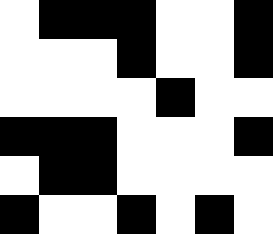[["white", "black", "black", "black", "white", "white", "black"], ["white", "white", "white", "black", "white", "white", "black"], ["white", "white", "white", "white", "black", "white", "white"], ["black", "black", "black", "white", "white", "white", "black"], ["white", "black", "black", "white", "white", "white", "white"], ["black", "white", "white", "black", "white", "black", "white"]]